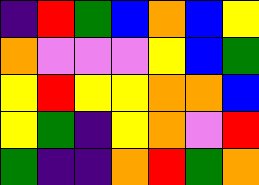[["indigo", "red", "green", "blue", "orange", "blue", "yellow"], ["orange", "violet", "violet", "violet", "yellow", "blue", "green"], ["yellow", "red", "yellow", "yellow", "orange", "orange", "blue"], ["yellow", "green", "indigo", "yellow", "orange", "violet", "red"], ["green", "indigo", "indigo", "orange", "red", "green", "orange"]]